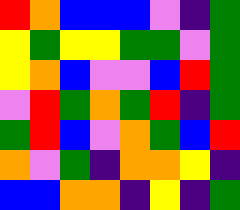[["red", "orange", "blue", "blue", "blue", "violet", "indigo", "green"], ["yellow", "green", "yellow", "yellow", "green", "green", "violet", "green"], ["yellow", "orange", "blue", "violet", "violet", "blue", "red", "green"], ["violet", "red", "green", "orange", "green", "red", "indigo", "green"], ["green", "red", "blue", "violet", "orange", "green", "blue", "red"], ["orange", "violet", "green", "indigo", "orange", "orange", "yellow", "indigo"], ["blue", "blue", "orange", "orange", "indigo", "yellow", "indigo", "green"]]